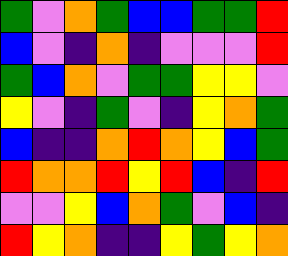[["green", "violet", "orange", "green", "blue", "blue", "green", "green", "red"], ["blue", "violet", "indigo", "orange", "indigo", "violet", "violet", "violet", "red"], ["green", "blue", "orange", "violet", "green", "green", "yellow", "yellow", "violet"], ["yellow", "violet", "indigo", "green", "violet", "indigo", "yellow", "orange", "green"], ["blue", "indigo", "indigo", "orange", "red", "orange", "yellow", "blue", "green"], ["red", "orange", "orange", "red", "yellow", "red", "blue", "indigo", "red"], ["violet", "violet", "yellow", "blue", "orange", "green", "violet", "blue", "indigo"], ["red", "yellow", "orange", "indigo", "indigo", "yellow", "green", "yellow", "orange"]]